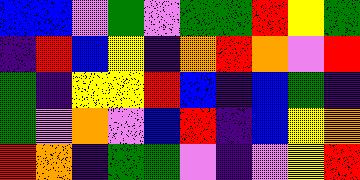[["blue", "blue", "violet", "green", "violet", "green", "green", "red", "yellow", "green"], ["indigo", "red", "blue", "yellow", "indigo", "orange", "red", "orange", "violet", "red"], ["green", "indigo", "yellow", "yellow", "red", "blue", "indigo", "blue", "green", "indigo"], ["green", "violet", "orange", "violet", "blue", "red", "indigo", "blue", "yellow", "orange"], ["red", "orange", "indigo", "green", "green", "violet", "indigo", "violet", "yellow", "red"]]